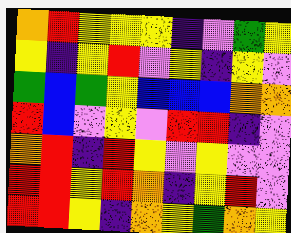[["orange", "red", "yellow", "yellow", "yellow", "indigo", "violet", "green", "yellow"], ["yellow", "indigo", "yellow", "red", "violet", "yellow", "indigo", "yellow", "violet"], ["green", "blue", "green", "yellow", "blue", "blue", "blue", "orange", "orange"], ["red", "blue", "violet", "yellow", "violet", "red", "red", "indigo", "violet"], ["orange", "red", "indigo", "red", "yellow", "violet", "yellow", "violet", "violet"], ["red", "red", "yellow", "red", "orange", "indigo", "yellow", "red", "violet"], ["red", "red", "yellow", "indigo", "orange", "yellow", "green", "orange", "yellow"]]